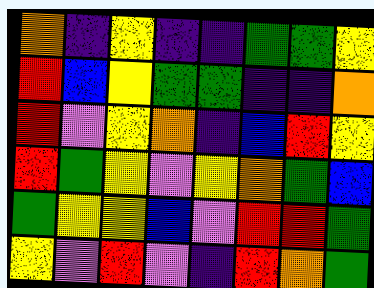[["orange", "indigo", "yellow", "indigo", "indigo", "green", "green", "yellow"], ["red", "blue", "yellow", "green", "green", "indigo", "indigo", "orange"], ["red", "violet", "yellow", "orange", "indigo", "blue", "red", "yellow"], ["red", "green", "yellow", "violet", "yellow", "orange", "green", "blue"], ["green", "yellow", "yellow", "blue", "violet", "red", "red", "green"], ["yellow", "violet", "red", "violet", "indigo", "red", "orange", "green"]]